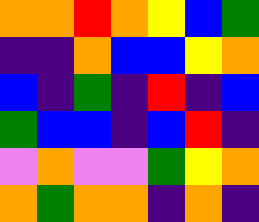[["orange", "orange", "red", "orange", "yellow", "blue", "green"], ["indigo", "indigo", "orange", "blue", "blue", "yellow", "orange"], ["blue", "indigo", "green", "indigo", "red", "indigo", "blue"], ["green", "blue", "blue", "indigo", "blue", "red", "indigo"], ["violet", "orange", "violet", "violet", "green", "yellow", "orange"], ["orange", "green", "orange", "orange", "indigo", "orange", "indigo"]]